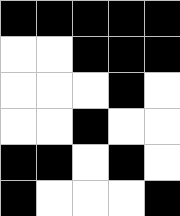[["black", "black", "black", "black", "black"], ["white", "white", "black", "black", "black"], ["white", "white", "white", "black", "white"], ["white", "white", "black", "white", "white"], ["black", "black", "white", "black", "white"], ["black", "white", "white", "white", "black"]]